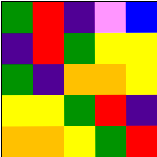[["green", "red", "indigo", "violet", "blue"], ["indigo", "red", "green", "yellow", "yellow"], ["green", "indigo", "orange", "orange", "yellow"], ["yellow", "yellow", "green", "red", "indigo"], ["orange", "orange", "yellow", "green", "red"]]